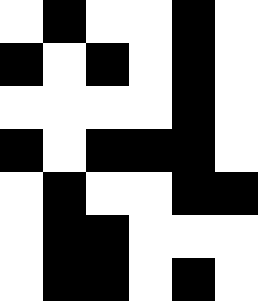[["white", "black", "white", "white", "black", "white"], ["black", "white", "black", "white", "black", "white"], ["white", "white", "white", "white", "black", "white"], ["black", "white", "black", "black", "black", "white"], ["white", "black", "white", "white", "black", "black"], ["white", "black", "black", "white", "white", "white"], ["white", "black", "black", "white", "black", "white"]]